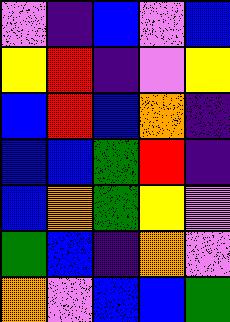[["violet", "indigo", "blue", "violet", "blue"], ["yellow", "red", "indigo", "violet", "yellow"], ["blue", "red", "blue", "orange", "indigo"], ["blue", "blue", "green", "red", "indigo"], ["blue", "orange", "green", "yellow", "violet"], ["green", "blue", "indigo", "orange", "violet"], ["orange", "violet", "blue", "blue", "green"]]